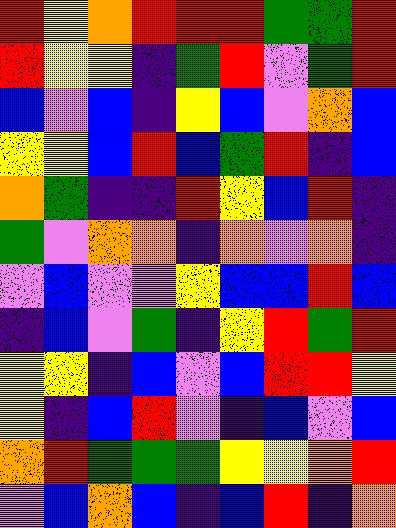[["red", "yellow", "orange", "red", "red", "red", "green", "green", "red"], ["red", "yellow", "yellow", "indigo", "green", "red", "violet", "green", "red"], ["blue", "violet", "blue", "indigo", "yellow", "blue", "violet", "orange", "blue"], ["yellow", "yellow", "blue", "red", "blue", "green", "red", "indigo", "blue"], ["orange", "green", "indigo", "indigo", "red", "yellow", "blue", "red", "indigo"], ["green", "violet", "orange", "orange", "indigo", "orange", "violet", "orange", "indigo"], ["violet", "blue", "violet", "violet", "yellow", "blue", "blue", "red", "blue"], ["indigo", "blue", "violet", "green", "indigo", "yellow", "red", "green", "red"], ["yellow", "yellow", "indigo", "blue", "violet", "blue", "red", "red", "yellow"], ["yellow", "indigo", "blue", "red", "violet", "indigo", "blue", "violet", "blue"], ["orange", "red", "green", "green", "green", "yellow", "yellow", "orange", "red"], ["violet", "blue", "orange", "blue", "indigo", "blue", "red", "indigo", "orange"]]